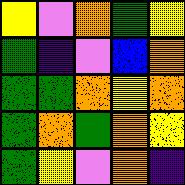[["yellow", "violet", "orange", "green", "yellow"], ["green", "indigo", "violet", "blue", "orange"], ["green", "green", "orange", "yellow", "orange"], ["green", "orange", "green", "orange", "yellow"], ["green", "yellow", "violet", "orange", "indigo"]]